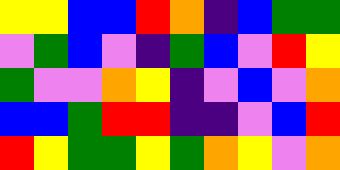[["yellow", "yellow", "blue", "blue", "red", "orange", "indigo", "blue", "green", "green"], ["violet", "green", "blue", "violet", "indigo", "green", "blue", "violet", "red", "yellow"], ["green", "violet", "violet", "orange", "yellow", "indigo", "violet", "blue", "violet", "orange"], ["blue", "blue", "green", "red", "red", "indigo", "indigo", "violet", "blue", "red"], ["red", "yellow", "green", "green", "yellow", "green", "orange", "yellow", "violet", "orange"]]